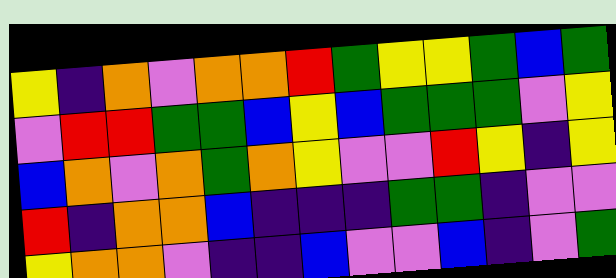[["yellow", "indigo", "orange", "violet", "orange", "orange", "red", "green", "yellow", "yellow", "green", "blue", "green"], ["violet", "red", "red", "green", "green", "blue", "yellow", "blue", "green", "green", "green", "violet", "yellow"], ["blue", "orange", "violet", "orange", "green", "orange", "yellow", "violet", "violet", "red", "yellow", "indigo", "yellow"], ["red", "indigo", "orange", "orange", "blue", "indigo", "indigo", "indigo", "green", "green", "indigo", "violet", "violet"], ["yellow", "orange", "orange", "violet", "indigo", "indigo", "blue", "violet", "violet", "blue", "indigo", "violet", "green"]]